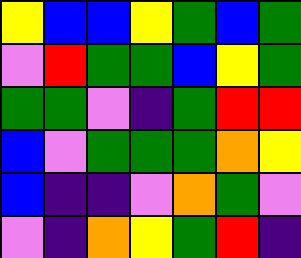[["yellow", "blue", "blue", "yellow", "green", "blue", "green"], ["violet", "red", "green", "green", "blue", "yellow", "green"], ["green", "green", "violet", "indigo", "green", "red", "red"], ["blue", "violet", "green", "green", "green", "orange", "yellow"], ["blue", "indigo", "indigo", "violet", "orange", "green", "violet"], ["violet", "indigo", "orange", "yellow", "green", "red", "indigo"]]